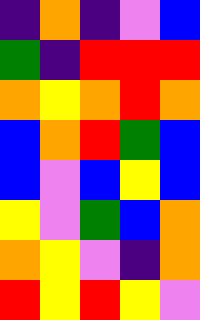[["indigo", "orange", "indigo", "violet", "blue"], ["green", "indigo", "red", "red", "red"], ["orange", "yellow", "orange", "red", "orange"], ["blue", "orange", "red", "green", "blue"], ["blue", "violet", "blue", "yellow", "blue"], ["yellow", "violet", "green", "blue", "orange"], ["orange", "yellow", "violet", "indigo", "orange"], ["red", "yellow", "red", "yellow", "violet"]]